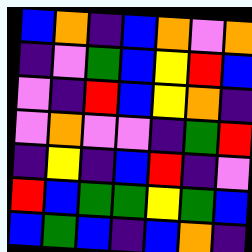[["blue", "orange", "indigo", "blue", "orange", "violet", "orange"], ["indigo", "violet", "green", "blue", "yellow", "red", "blue"], ["violet", "indigo", "red", "blue", "yellow", "orange", "indigo"], ["violet", "orange", "violet", "violet", "indigo", "green", "red"], ["indigo", "yellow", "indigo", "blue", "red", "indigo", "violet"], ["red", "blue", "green", "green", "yellow", "green", "blue"], ["blue", "green", "blue", "indigo", "blue", "orange", "indigo"]]